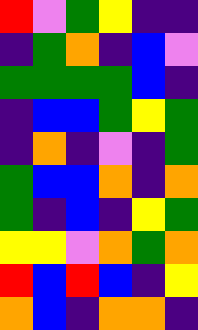[["red", "violet", "green", "yellow", "indigo", "indigo"], ["indigo", "green", "orange", "indigo", "blue", "violet"], ["green", "green", "green", "green", "blue", "indigo"], ["indigo", "blue", "blue", "green", "yellow", "green"], ["indigo", "orange", "indigo", "violet", "indigo", "green"], ["green", "blue", "blue", "orange", "indigo", "orange"], ["green", "indigo", "blue", "indigo", "yellow", "green"], ["yellow", "yellow", "violet", "orange", "green", "orange"], ["red", "blue", "red", "blue", "indigo", "yellow"], ["orange", "blue", "indigo", "orange", "orange", "indigo"]]